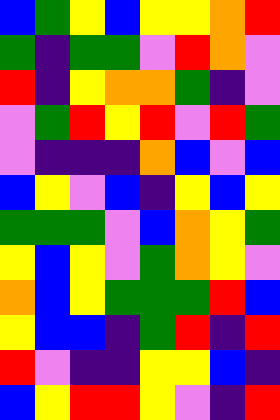[["blue", "green", "yellow", "blue", "yellow", "yellow", "orange", "red"], ["green", "indigo", "green", "green", "violet", "red", "orange", "violet"], ["red", "indigo", "yellow", "orange", "orange", "green", "indigo", "violet"], ["violet", "green", "red", "yellow", "red", "violet", "red", "green"], ["violet", "indigo", "indigo", "indigo", "orange", "blue", "violet", "blue"], ["blue", "yellow", "violet", "blue", "indigo", "yellow", "blue", "yellow"], ["green", "green", "green", "violet", "blue", "orange", "yellow", "green"], ["yellow", "blue", "yellow", "violet", "green", "orange", "yellow", "violet"], ["orange", "blue", "yellow", "green", "green", "green", "red", "blue"], ["yellow", "blue", "blue", "indigo", "green", "red", "indigo", "red"], ["red", "violet", "indigo", "indigo", "yellow", "yellow", "blue", "indigo"], ["blue", "yellow", "red", "red", "yellow", "violet", "indigo", "red"]]